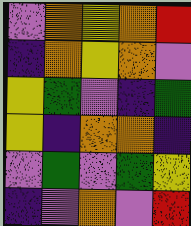[["violet", "orange", "yellow", "orange", "red"], ["indigo", "orange", "yellow", "orange", "violet"], ["yellow", "green", "violet", "indigo", "green"], ["yellow", "indigo", "orange", "orange", "indigo"], ["violet", "green", "violet", "green", "yellow"], ["indigo", "violet", "orange", "violet", "red"]]